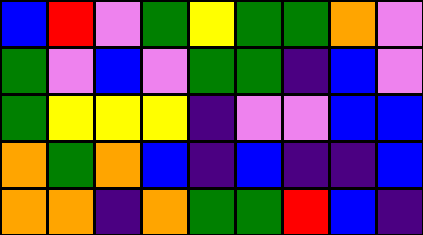[["blue", "red", "violet", "green", "yellow", "green", "green", "orange", "violet"], ["green", "violet", "blue", "violet", "green", "green", "indigo", "blue", "violet"], ["green", "yellow", "yellow", "yellow", "indigo", "violet", "violet", "blue", "blue"], ["orange", "green", "orange", "blue", "indigo", "blue", "indigo", "indigo", "blue"], ["orange", "orange", "indigo", "orange", "green", "green", "red", "blue", "indigo"]]